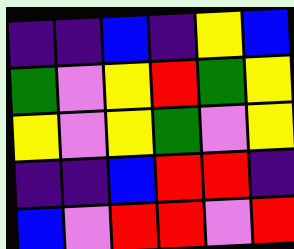[["indigo", "indigo", "blue", "indigo", "yellow", "blue"], ["green", "violet", "yellow", "red", "green", "yellow"], ["yellow", "violet", "yellow", "green", "violet", "yellow"], ["indigo", "indigo", "blue", "red", "red", "indigo"], ["blue", "violet", "red", "red", "violet", "red"]]